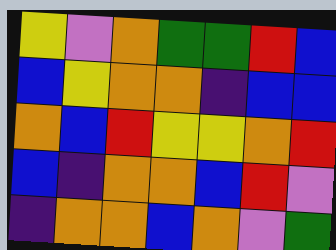[["yellow", "violet", "orange", "green", "green", "red", "blue"], ["blue", "yellow", "orange", "orange", "indigo", "blue", "blue"], ["orange", "blue", "red", "yellow", "yellow", "orange", "red"], ["blue", "indigo", "orange", "orange", "blue", "red", "violet"], ["indigo", "orange", "orange", "blue", "orange", "violet", "green"]]